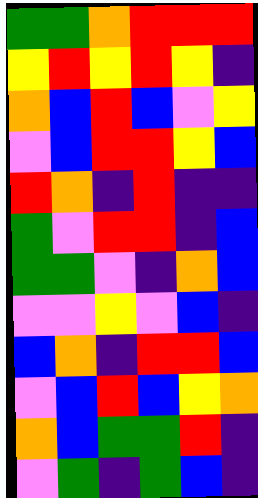[["green", "green", "orange", "red", "red", "red"], ["yellow", "red", "yellow", "red", "yellow", "indigo"], ["orange", "blue", "red", "blue", "violet", "yellow"], ["violet", "blue", "red", "red", "yellow", "blue"], ["red", "orange", "indigo", "red", "indigo", "indigo"], ["green", "violet", "red", "red", "indigo", "blue"], ["green", "green", "violet", "indigo", "orange", "blue"], ["violet", "violet", "yellow", "violet", "blue", "indigo"], ["blue", "orange", "indigo", "red", "red", "blue"], ["violet", "blue", "red", "blue", "yellow", "orange"], ["orange", "blue", "green", "green", "red", "indigo"], ["violet", "green", "indigo", "green", "blue", "indigo"]]